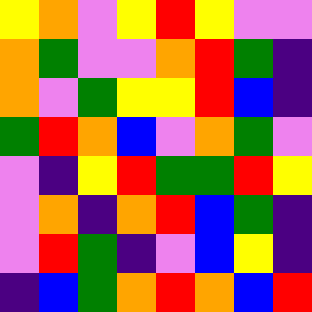[["yellow", "orange", "violet", "yellow", "red", "yellow", "violet", "violet"], ["orange", "green", "violet", "violet", "orange", "red", "green", "indigo"], ["orange", "violet", "green", "yellow", "yellow", "red", "blue", "indigo"], ["green", "red", "orange", "blue", "violet", "orange", "green", "violet"], ["violet", "indigo", "yellow", "red", "green", "green", "red", "yellow"], ["violet", "orange", "indigo", "orange", "red", "blue", "green", "indigo"], ["violet", "red", "green", "indigo", "violet", "blue", "yellow", "indigo"], ["indigo", "blue", "green", "orange", "red", "orange", "blue", "red"]]